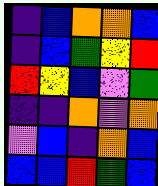[["indigo", "blue", "orange", "orange", "blue"], ["indigo", "blue", "green", "yellow", "red"], ["red", "yellow", "blue", "violet", "green"], ["indigo", "indigo", "orange", "violet", "orange"], ["violet", "blue", "indigo", "orange", "blue"], ["blue", "blue", "red", "green", "blue"]]